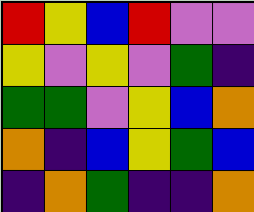[["red", "yellow", "blue", "red", "violet", "violet"], ["yellow", "violet", "yellow", "violet", "green", "indigo"], ["green", "green", "violet", "yellow", "blue", "orange"], ["orange", "indigo", "blue", "yellow", "green", "blue"], ["indigo", "orange", "green", "indigo", "indigo", "orange"]]